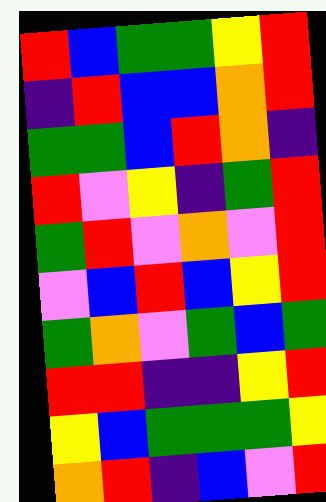[["red", "blue", "green", "green", "yellow", "red"], ["indigo", "red", "blue", "blue", "orange", "red"], ["green", "green", "blue", "red", "orange", "indigo"], ["red", "violet", "yellow", "indigo", "green", "red"], ["green", "red", "violet", "orange", "violet", "red"], ["violet", "blue", "red", "blue", "yellow", "red"], ["green", "orange", "violet", "green", "blue", "green"], ["red", "red", "indigo", "indigo", "yellow", "red"], ["yellow", "blue", "green", "green", "green", "yellow"], ["orange", "red", "indigo", "blue", "violet", "red"]]